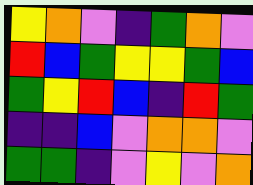[["yellow", "orange", "violet", "indigo", "green", "orange", "violet"], ["red", "blue", "green", "yellow", "yellow", "green", "blue"], ["green", "yellow", "red", "blue", "indigo", "red", "green"], ["indigo", "indigo", "blue", "violet", "orange", "orange", "violet"], ["green", "green", "indigo", "violet", "yellow", "violet", "orange"]]